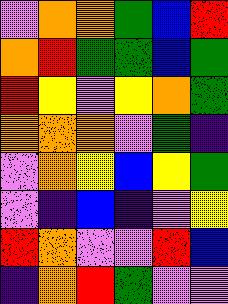[["violet", "orange", "orange", "green", "blue", "red"], ["orange", "red", "green", "green", "blue", "green"], ["red", "yellow", "violet", "yellow", "orange", "green"], ["orange", "orange", "orange", "violet", "green", "indigo"], ["violet", "orange", "yellow", "blue", "yellow", "green"], ["violet", "indigo", "blue", "indigo", "violet", "yellow"], ["red", "orange", "violet", "violet", "red", "blue"], ["indigo", "orange", "red", "green", "violet", "violet"]]